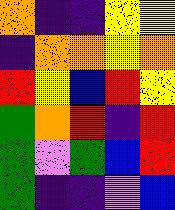[["orange", "indigo", "indigo", "yellow", "yellow"], ["indigo", "orange", "orange", "yellow", "orange"], ["red", "yellow", "blue", "red", "yellow"], ["green", "orange", "red", "indigo", "red"], ["green", "violet", "green", "blue", "red"], ["green", "indigo", "indigo", "violet", "blue"]]